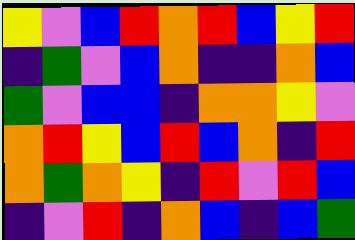[["yellow", "violet", "blue", "red", "orange", "red", "blue", "yellow", "red"], ["indigo", "green", "violet", "blue", "orange", "indigo", "indigo", "orange", "blue"], ["green", "violet", "blue", "blue", "indigo", "orange", "orange", "yellow", "violet"], ["orange", "red", "yellow", "blue", "red", "blue", "orange", "indigo", "red"], ["orange", "green", "orange", "yellow", "indigo", "red", "violet", "red", "blue"], ["indigo", "violet", "red", "indigo", "orange", "blue", "indigo", "blue", "green"]]